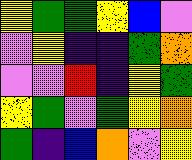[["yellow", "green", "green", "yellow", "blue", "violet"], ["violet", "yellow", "indigo", "indigo", "green", "orange"], ["violet", "violet", "red", "indigo", "yellow", "green"], ["yellow", "green", "violet", "green", "yellow", "orange"], ["green", "indigo", "blue", "orange", "violet", "yellow"]]